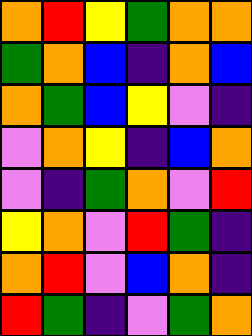[["orange", "red", "yellow", "green", "orange", "orange"], ["green", "orange", "blue", "indigo", "orange", "blue"], ["orange", "green", "blue", "yellow", "violet", "indigo"], ["violet", "orange", "yellow", "indigo", "blue", "orange"], ["violet", "indigo", "green", "orange", "violet", "red"], ["yellow", "orange", "violet", "red", "green", "indigo"], ["orange", "red", "violet", "blue", "orange", "indigo"], ["red", "green", "indigo", "violet", "green", "orange"]]